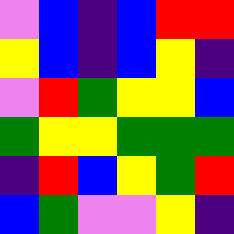[["violet", "blue", "indigo", "blue", "red", "red"], ["yellow", "blue", "indigo", "blue", "yellow", "indigo"], ["violet", "red", "green", "yellow", "yellow", "blue"], ["green", "yellow", "yellow", "green", "green", "green"], ["indigo", "red", "blue", "yellow", "green", "red"], ["blue", "green", "violet", "violet", "yellow", "indigo"]]